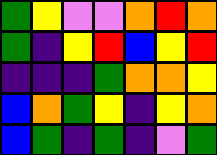[["green", "yellow", "violet", "violet", "orange", "red", "orange"], ["green", "indigo", "yellow", "red", "blue", "yellow", "red"], ["indigo", "indigo", "indigo", "green", "orange", "orange", "yellow"], ["blue", "orange", "green", "yellow", "indigo", "yellow", "orange"], ["blue", "green", "indigo", "green", "indigo", "violet", "green"]]